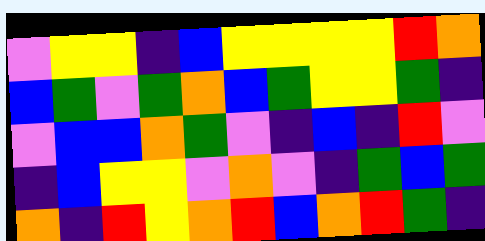[["violet", "yellow", "yellow", "indigo", "blue", "yellow", "yellow", "yellow", "yellow", "red", "orange"], ["blue", "green", "violet", "green", "orange", "blue", "green", "yellow", "yellow", "green", "indigo"], ["violet", "blue", "blue", "orange", "green", "violet", "indigo", "blue", "indigo", "red", "violet"], ["indigo", "blue", "yellow", "yellow", "violet", "orange", "violet", "indigo", "green", "blue", "green"], ["orange", "indigo", "red", "yellow", "orange", "red", "blue", "orange", "red", "green", "indigo"]]